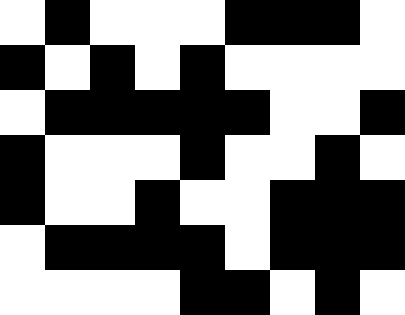[["white", "black", "white", "white", "white", "black", "black", "black", "white"], ["black", "white", "black", "white", "black", "white", "white", "white", "white"], ["white", "black", "black", "black", "black", "black", "white", "white", "black"], ["black", "white", "white", "white", "black", "white", "white", "black", "white"], ["black", "white", "white", "black", "white", "white", "black", "black", "black"], ["white", "black", "black", "black", "black", "white", "black", "black", "black"], ["white", "white", "white", "white", "black", "black", "white", "black", "white"]]